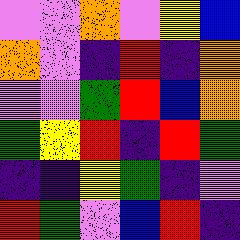[["violet", "violet", "orange", "violet", "yellow", "blue"], ["orange", "violet", "indigo", "red", "indigo", "orange"], ["violet", "violet", "green", "red", "blue", "orange"], ["green", "yellow", "red", "indigo", "red", "green"], ["indigo", "indigo", "yellow", "green", "indigo", "violet"], ["red", "green", "violet", "blue", "red", "indigo"]]